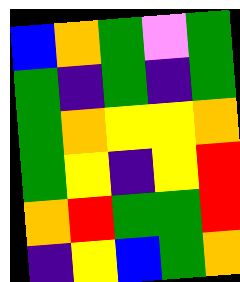[["blue", "orange", "green", "violet", "green"], ["green", "indigo", "green", "indigo", "green"], ["green", "orange", "yellow", "yellow", "orange"], ["green", "yellow", "indigo", "yellow", "red"], ["orange", "red", "green", "green", "red"], ["indigo", "yellow", "blue", "green", "orange"]]